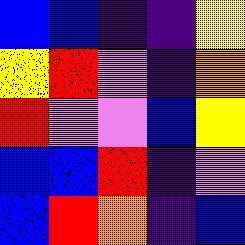[["blue", "blue", "indigo", "indigo", "yellow"], ["yellow", "red", "violet", "indigo", "orange"], ["red", "violet", "violet", "blue", "yellow"], ["blue", "blue", "red", "indigo", "violet"], ["blue", "red", "orange", "indigo", "blue"]]